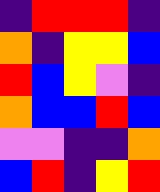[["indigo", "red", "red", "red", "indigo"], ["orange", "indigo", "yellow", "yellow", "blue"], ["red", "blue", "yellow", "violet", "indigo"], ["orange", "blue", "blue", "red", "blue"], ["violet", "violet", "indigo", "indigo", "orange"], ["blue", "red", "indigo", "yellow", "red"]]